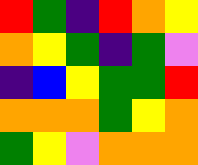[["red", "green", "indigo", "red", "orange", "yellow"], ["orange", "yellow", "green", "indigo", "green", "violet"], ["indigo", "blue", "yellow", "green", "green", "red"], ["orange", "orange", "orange", "green", "yellow", "orange"], ["green", "yellow", "violet", "orange", "orange", "orange"]]